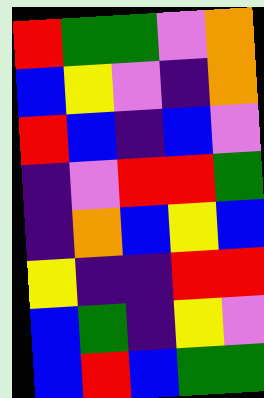[["red", "green", "green", "violet", "orange"], ["blue", "yellow", "violet", "indigo", "orange"], ["red", "blue", "indigo", "blue", "violet"], ["indigo", "violet", "red", "red", "green"], ["indigo", "orange", "blue", "yellow", "blue"], ["yellow", "indigo", "indigo", "red", "red"], ["blue", "green", "indigo", "yellow", "violet"], ["blue", "red", "blue", "green", "green"]]